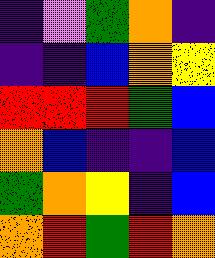[["indigo", "violet", "green", "orange", "indigo"], ["indigo", "indigo", "blue", "orange", "yellow"], ["red", "red", "red", "green", "blue"], ["orange", "blue", "indigo", "indigo", "blue"], ["green", "orange", "yellow", "indigo", "blue"], ["orange", "red", "green", "red", "orange"]]